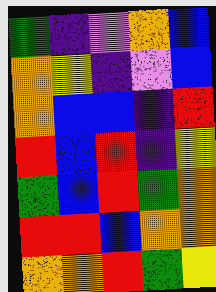[["green", "indigo", "violet", "orange", "blue"], ["orange", "yellow", "indigo", "violet", "blue"], ["orange", "blue", "blue", "indigo", "red"], ["red", "blue", "red", "indigo", "yellow"], ["green", "blue", "red", "green", "orange"], ["red", "red", "blue", "orange", "orange"], ["orange", "orange", "red", "green", "yellow"]]